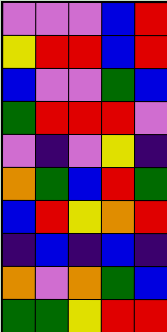[["violet", "violet", "violet", "blue", "red"], ["yellow", "red", "red", "blue", "red"], ["blue", "violet", "violet", "green", "blue"], ["green", "red", "red", "red", "violet"], ["violet", "indigo", "violet", "yellow", "indigo"], ["orange", "green", "blue", "red", "green"], ["blue", "red", "yellow", "orange", "red"], ["indigo", "blue", "indigo", "blue", "indigo"], ["orange", "violet", "orange", "green", "blue"], ["green", "green", "yellow", "red", "red"]]